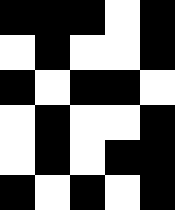[["black", "black", "black", "white", "black"], ["white", "black", "white", "white", "black"], ["black", "white", "black", "black", "white"], ["white", "black", "white", "white", "black"], ["white", "black", "white", "black", "black"], ["black", "white", "black", "white", "black"]]